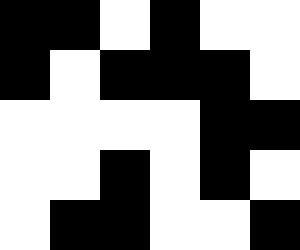[["black", "black", "white", "black", "white", "white"], ["black", "white", "black", "black", "black", "white"], ["white", "white", "white", "white", "black", "black"], ["white", "white", "black", "white", "black", "white"], ["white", "black", "black", "white", "white", "black"]]